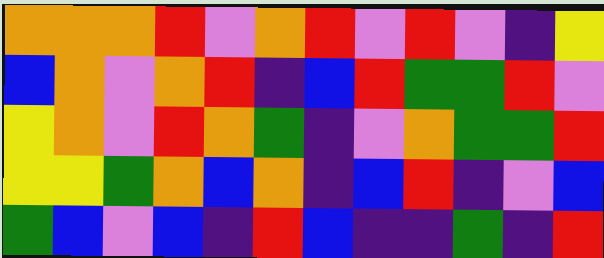[["orange", "orange", "orange", "red", "violet", "orange", "red", "violet", "red", "violet", "indigo", "yellow"], ["blue", "orange", "violet", "orange", "red", "indigo", "blue", "red", "green", "green", "red", "violet"], ["yellow", "orange", "violet", "red", "orange", "green", "indigo", "violet", "orange", "green", "green", "red"], ["yellow", "yellow", "green", "orange", "blue", "orange", "indigo", "blue", "red", "indigo", "violet", "blue"], ["green", "blue", "violet", "blue", "indigo", "red", "blue", "indigo", "indigo", "green", "indigo", "red"]]